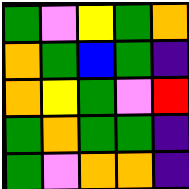[["green", "violet", "yellow", "green", "orange"], ["orange", "green", "blue", "green", "indigo"], ["orange", "yellow", "green", "violet", "red"], ["green", "orange", "green", "green", "indigo"], ["green", "violet", "orange", "orange", "indigo"]]